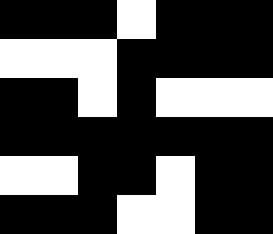[["black", "black", "black", "white", "black", "black", "black"], ["white", "white", "white", "black", "black", "black", "black"], ["black", "black", "white", "black", "white", "white", "white"], ["black", "black", "black", "black", "black", "black", "black"], ["white", "white", "black", "black", "white", "black", "black"], ["black", "black", "black", "white", "white", "black", "black"]]